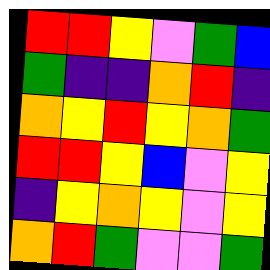[["red", "red", "yellow", "violet", "green", "blue"], ["green", "indigo", "indigo", "orange", "red", "indigo"], ["orange", "yellow", "red", "yellow", "orange", "green"], ["red", "red", "yellow", "blue", "violet", "yellow"], ["indigo", "yellow", "orange", "yellow", "violet", "yellow"], ["orange", "red", "green", "violet", "violet", "green"]]